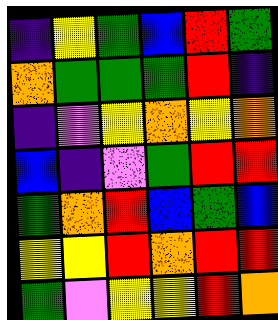[["indigo", "yellow", "green", "blue", "red", "green"], ["orange", "green", "green", "green", "red", "indigo"], ["indigo", "violet", "yellow", "orange", "yellow", "orange"], ["blue", "indigo", "violet", "green", "red", "red"], ["green", "orange", "red", "blue", "green", "blue"], ["yellow", "yellow", "red", "orange", "red", "red"], ["green", "violet", "yellow", "yellow", "red", "orange"]]